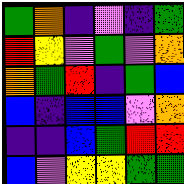[["green", "orange", "indigo", "violet", "indigo", "green"], ["red", "yellow", "violet", "green", "violet", "orange"], ["orange", "green", "red", "indigo", "green", "blue"], ["blue", "indigo", "blue", "blue", "violet", "orange"], ["indigo", "indigo", "blue", "green", "red", "red"], ["blue", "violet", "yellow", "yellow", "green", "green"]]